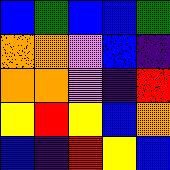[["blue", "green", "blue", "blue", "green"], ["orange", "orange", "violet", "blue", "indigo"], ["orange", "orange", "violet", "indigo", "red"], ["yellow", "red", "yellow", "blue", "orange"], ["blue", "indigo", "red", "yellow", "blue"]]